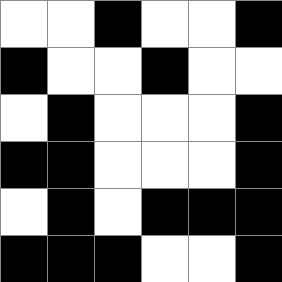[["white", "white", "black", "white", "white", "black"], ["black", "white", "white", "black", "white", "white"], ["white", "black", "white", "white", "white", "black"], ["black", "black", "white", "white", "white", "black"], ["white", "black", "white", "black", "black", "black"], ["black", "black", "black", "white", "white", "black"]]